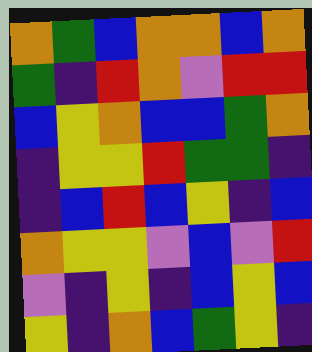[["orange", "green", "blue", "orange", "orange", "blue", "orange"], ["green", "indigo", "red", "orange", "violet", "red", "red"], ["blue", "yellow", "orange", "blue", "blue", "green", "orange"], ["indigo", "yellow", "yellow", "red", "green", "green", "indigo"], ["indigo", "blue", "red", "blue", "yellow", "indigo", "blue"], ["orange", "yellow", "yellow", "violet", "blue", "violet", "red"], ["violet", "indigo", "yellow", "indigo", "blue", "yellow", "blue"], ["yellow", "indigo", "orange", "blue", "green", "yellow", "indigo"]]